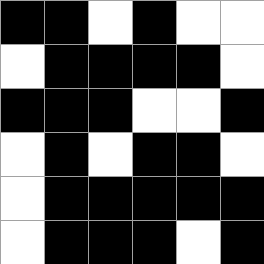[["black", "black", "white", "black", "white", "white"], ["white", "black", "black", "black", "black", "white"], ["black", "black", "black", "white", "white", "black"], ["white", "black", "white", "black", "black", "white"], ["white", "black", "black", "black", "black", "black"], ["white", "black", "black", "black", "white", "black"]]